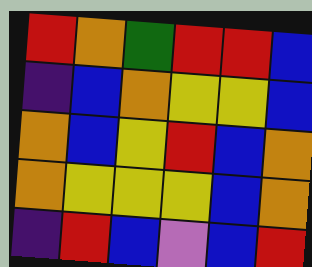[["red", "orange", "green", "red", "red", "blue"], ["indigo", "blue", "orange", "yellow", "yellow", "blue"], ["orange", "blue", "yellow", "red", "blue", "orange"], ["orange", "yellow", "yellow", "yellow", "blue", "orange"], ["indigo", "red", "blue", "violet", "blue", "red"]]